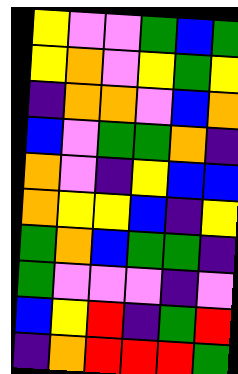[["yellow", "violet", "violet", "green", "blue", "green"], ["yellow", "orange", "violet", "yellow", "green", "yellow"], ["indigo", "orange", "orange", "violet", "blue", "orange"], ["blue", "violet", "green", "green", "orange", "indigo"], ["orange", "violet", "indigo", "yellow", "blue", "blue"], ["orange", "yellow", "yellow", "blue", "indigo", "yellow"], ["green", "orange", "blue", "green", "green", "indigo"], ["green", "violet", "violet", "violet", "indigo", "violet"], ["blue", "yellow", "red", "indigo", "green", "red"], ["indigo", "orange", "red", "red", "red", "green"]]